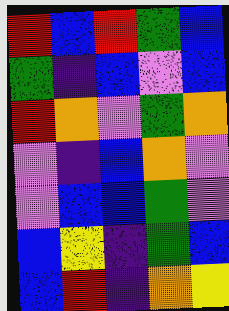[["red", "blue", "red", "green", "blue"], ["green", "indigo", "blue", "violet", "blue"], ["red", "orange", "violet", "green", "orange"], ["violet", "indigo", "blue", "orange", "violet"], ["violet", "blue", "blue", "green", "violet"], ["blue", "yellow", "indigo", "green", "blue"], ["blue", "red", "indigo", "orange", "yellow"]]